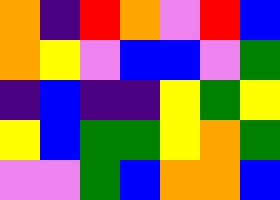[["orange", "indigo", "red", "orange", "violet", "red", "blue"], ["orange", "yellow", "violet", "blue", "blue", "violet", "green"], ["indigo", "blue", "indigo", "indigo", "yellow", "green", "yellow"], ["yellow", "blue", "green", "green", "yellow", "orange", "green"], ["violet", "violet", "green", "blue", "orange", "orange", "blue"]]